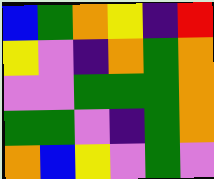[["blue", "green", "orange", "yellow", "indigo", "red"], ["yellow", "violet", "indigo", "orange", "green", "orange"], ["violet", "violet", "green", "green", "green", "orange"], ["green", "green", "violet", "indigo", "green", "orange"], ["orange", "blue", "yellow", "violet", "green", "violet"]]